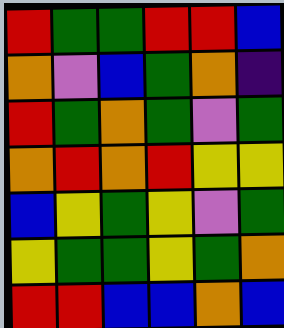[["red", "green", "green", "red", "red", "blue"], ["orange", "violet", "blue", "green", "orange", "indigo"], ["red", "green", "orange", "green", "violet", "green"], ["orange", "red", "orange", "red", "yellow", "yellow"], ["blue", "yellow", "green", "yellow", "violet", "green"], ["yellow", "green", "green", "yellow", "green", "orange"], ["red", "red", "blue", "blue", "orange", "blue"]]